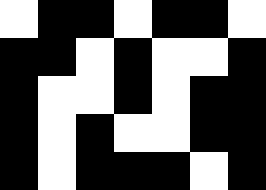[["white", "black", "black", "white", "black", "black", "white"], ["black", "black", "white", "black", "white", "white", "black"], ["black", "white", "white", "black", "white", "black", "black"], ["black", "white", "black", "white", "white", "black", "black"], ["black", "white", "black", "black", "black", "white", "black"]]